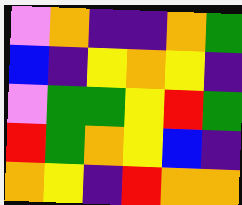[["violet", "orange", "indigo", "indigo", "orange", "green"], ["blue", "indigo", "yellow", "orange", "yellow", "indigo"], ["violet", "green", "green", "yellow", "red", "green"], ["red", "green", "orange", "yellow", "blue", "indigo"], ["orange", "yellow", "indigo", "red", "orange", "orange"]]